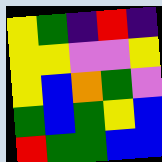[["yellow", "green", "indigo", "red", "indigo"], ["yellow", "yellow", "violet", "violet", "yellow"], ["yellow", "blue", "orange", "green", "violet"], ["green", "blue", "green", "yellow", "blue"], ["red", "green", "green", "blue", "blue"]]